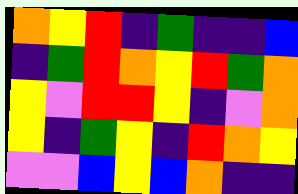[["orange", "yellow", "red", "indigo", "green", "indigo", "indigo", "blue"], ["indigo", "green", "red", "orange", "yellow", "red", "green", "orange"], ["yellow", "violet", "red", "red", "yellow", "indigo", "violet", "orange"], ["yellow", "indigo", "green", "yellow", "indigo", "red", "orange", "yellow"], ["violet", "violet", "blue", "yellow", "blue", "orange", "indigo", "indigo"]]